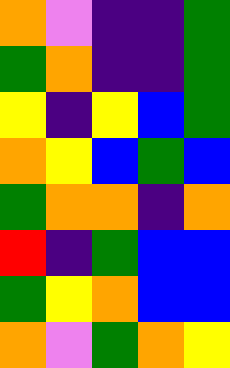[["orange", "violet", "indigo", "indigo", "green"], ["green", "orange", "indigo", "indigo", "green"], ["yellow", "indigo", "yellow", "blue", "green"], ["orange", "yellow", "blue", "green", "blue"], ["green", "orange", "orange", "indigo", "orange"], ["red", "indigo", "green", "blue", "blue"], ["green", "yellow", "orange", "blue", "blue"], ["orange", "violet", "green", "orange", "yellow"]]